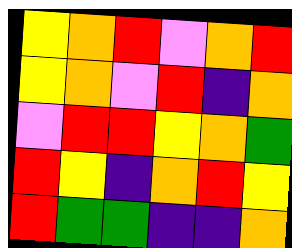[["yellow", "orange", "red", "violet", "orange", "red"], ["yellow", "orange", "violet", "red", "indigo", "orange"], ["violet", "red", "red", "yellow", "orange", "green"], ["red", "yellow", "indigo", "orange", "red", "yellow"], ["red", "green", "green", "indigo", "indigo", "orange"]]